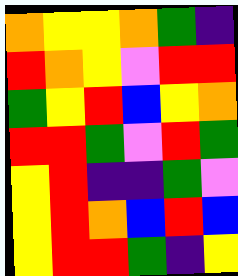[["orange", "yellow", "yellow", "orange", "green", "indigo"], ["red", "orange", "yellow", "violet", "red", "red"], ["green", "yellow", "red", "blue", "yellow", "orange"], ["red", "red", "green", "violet", "red", "green"], ["yellow", "red", "indigo", "indigo", "green", "violet"], ["yellow", "red", "orange", "blue", "red", "blue"], ["yellow", "red", "red", "green", "indigo", "yellow"]]